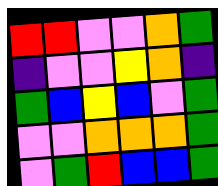[["red", "red", "violet", "violet", "orange", "green"], ["indigo", "violet", "violet", "yellow", "orange", "indigo"], ["green", "blue", "yellow", "blue", "violet", "green"], ["violet", "violet", "orange", "orange", "orange", "green"], ["violet", "green", "red", "blue", "blue", "green"]]